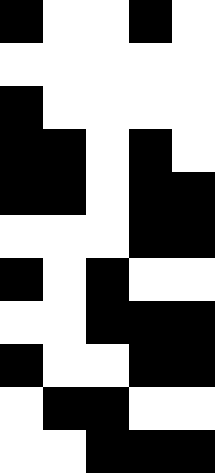[["black", "white", "white", "black", "white"], ["white", "white", "white", "white", "white"], ["black", "white", "white", "white", "white"], ["black", "black", "white", "black", "white"], ["black", "black", "white", "black", "black"], ["white", "white", "white", "black", "black"], ["black", "white", "black", "white", "white"], ["white", "white", "black", "black", "black"], ["black", "white", "white", "black", "black"], ["white", "black", "black", "white", "white"], ["white", "white", "black", "black", "black"]]